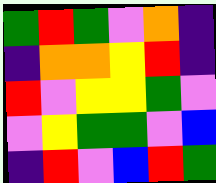[["green", "red", "green", "violet", "orange", "indigo"], ["indigo", "orange", "orange", "yellow", "red", "indigo"], ["red", "violet", "yellow", "yellow", "green", "violet"], ["violet", "yellow", "green", "green", "violet", "blue"], ["indigo", "red", "violet", "blue", "red", "green"]]